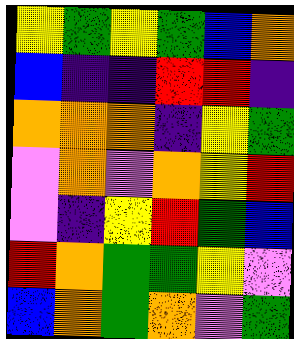[["yellow", "green", "yellow", "green", "blue", "orange"], ["blue", "indigo", "indigo", "red", "red", "indigo"], ["orange", "orange", "orange", "indigo", "yellow", "green"], ["violet", "orange", "violet", "orange", "yellow", "red"], ["violet", "indigo", "yellow", "red", "green", "blue"], ["red", "orange", "green", "green", "yellow", "violet"], ["blue", "orange", "green", "orange", "violet", "green"]]